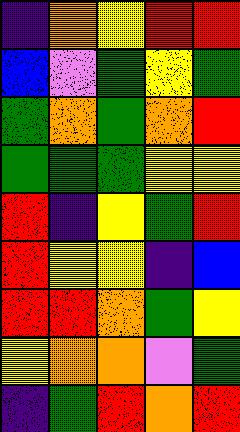[["indigo", "orange", "yellow", "red", "red"], ["blue", "violet", "green", "yellow", "green"], ["green", "orange", "green", "orange", "red"], ["green", "green", "green", "yellow", "yellow"], ["red", "indigo", "yellow", "green", "red"], ["red", "yellow", "yellow", "indigo", "blue"], ["red", "red", "orange", "green", "yellow"], ["yellow", "orange", "orange", "violet", "green"], ["indigo", "green", "red", "orange", "red"]]